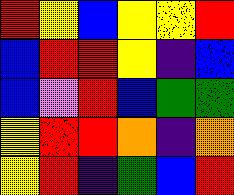[["red", "yellow", "blue", "yellow", "yellow", "red"], ["blue", "red", "red", "yellow", "indigo", "blue"], ["blue", "violet", "red", "blue", "green", "green"], ["yellow", "red", "red", "orange", "indigo", "orange"], ["yellow", "red", "indigo", "green", "blue", "red"]]